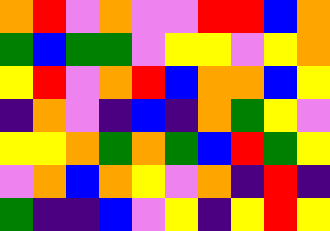[["orange", "red", "violet", "orange", "violet", "violet", "red", "red", "blue", "orange"], ["green", "blue", "green", "green", "violet", "yellow", "yellow", "violet", "yellow", "orange"], ["yellow", "red", "violet", "orange", "red", "blue", "orange", "orange", "blue", "yellow"], ["indigo", "orange", "violet", "indigo", "blue", "indigo", "orange", "green", "yellow", "violet"], ["yellow", "yellow", "orange", "green", "orange", "green", "blue", "red", "green", "yellow"], ["violet", "orange", "blue", "orange", "yellow", "violet", "orange", "indigo", "red", "indigo"], ["green", "indigo", "indigo", "blue", "violet", "yellow", "indigo", "yellow", "red", "yellow"]]